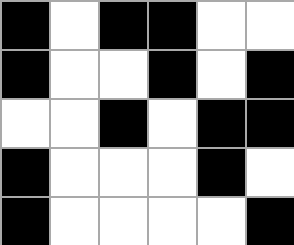[["black", "white", "black", "black", "white", "white"], ["black", "white", "white", "black", "white", "black"], ["white", "white", "black", "white", "black", "black"], ["black", "white", "white", "white", "black", "white"], ["black", "white", "white", "white", "white", "black"]]